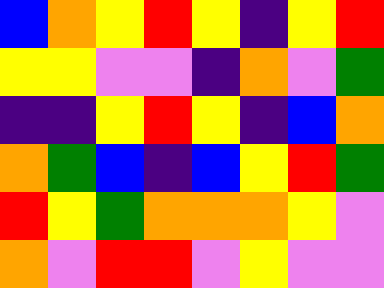[["blue", "orange", "yellow", "red", "yellow", "indigo", "yellow", "red"], ["yellow", "yellow", "violet", "violet", "indigo", "orange", "violet", "green"], ["indigo", "indigo", "yellow", "red", "yellow", "indigo", "blue", "orange"], ["orange", "green", "blue", "indigo", "blue", "yellow", "red", "green"], ["red", "yellow", "green", "orange", "orange", "orange", "yellow", "violet"], ["orange", "violet", "red", "red", "violet", "yellow", "violet", "violet"]]